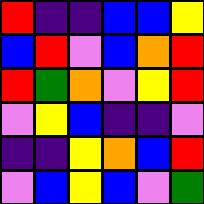[["red", "indigo", "indigo", "blue", "blue", "yellow"], ["blue", "red", "violet", "blue", "orange", "red"], ["red", "green", "orange", "violet", "yellow", "red"], ["violet", "yellow", "blue", "indigo", "indigo", "violet"], ["indigo", "indigo", "yellow", "orange", "blue", "red"], ["violet", "blue", "yellow", "blue", "violet", "green"]]